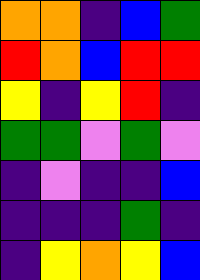[["orange", "orange", "indigo", "blue", "green"], ["red", "orange", "blue", "red", "red"], ["yellow", "indigo", "yellow", "red", "indigo"], ["green", "green", "violet", "green", "violet"], ["indigo", "violet", "indigo", "indigo", "blue"], ["indigo", "indigo", "indigo", "green", "indigo"], ["indigo", "yellow", "orange", "yellow", "blue"]]